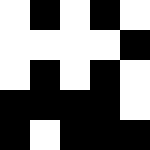[["white", "black", "white", "black", "white"], ["white", "white", "white", "white", "black"], ["white", "black", "white", "black", "white"], ["black", "black", "black", "black", "white"], ["black", "white", "black", "black", "black"]]